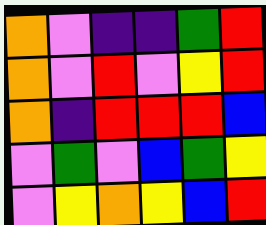[["orange", "violet", "indigo", "indigo", "green", "red"], ["orange", "violet", "red", "violet", "yellow", "red"], ["orange", "indigo", "red", "red", "red", "blue"], ["violet", "green", "violet", "blue", "green", "yellow"], ["violet", "yellow", "orange", "yellow", "blue", "red"]]